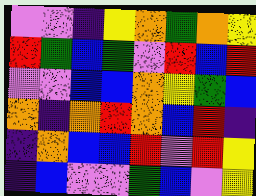[["violet", "violet", "indigo", "yellow", "orange", "green", "orange", "yellow"], ["red", "green", "blue", "green", "violet", "red", "blue", "red"], ["violet", "violet", "blue", "blue", "orange", "yellow", "green", "blue"], ["orange", "indigo", "orange", "red", "orange", "blue", "red", "indigo"], ["indigo", "orange", "blue", "blue", "red", "violet", "red", "yellow"], ["indigo", "blue", "violet", "violet", "green", "blue", "violet", "yellow"]]